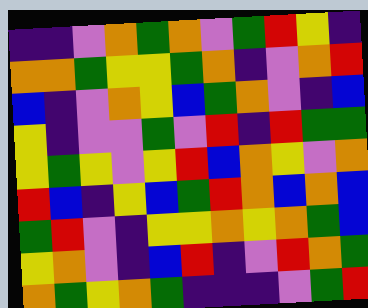[["indigo", "indigo", "violet", "orange", "green", "orange", "violet", "green", "red", "yellow", "indigo"], ["orange", "orange", "green", "yellow", "yellow", "green", "orange", "indigo", "violet", "orange", "red"], ["blue", "indigo", "violet", "orange", "yellow", "blue", "green", "orange", "violet", "indigo", "blue"], ["yellow", "indigo", "violet", "violet", "green", "violet", "red", "indigo", "red", "green", "green"], ["yellow", "green", "yellow", "violet", "yellow", "red", "blue", "orange", "yellow", "violet", "orange"], ["red", "blue", "indigo", "yellow", "blue", "green", "red", "orange", "blue", "orange", "blue"], ["green", "red", "violet", "indigo", "yellow", "yellow", "orange", "yellow", "orange", "green", "blue"], ["yellow", "orange", "violet", "indigo", "blue", "red", "indigo", "violet", "red", "orange", "green"], ["orange", "green", "yellow", "orange", "green", "indigo", "indigo", "indigo", "violet", "green", "red"]]